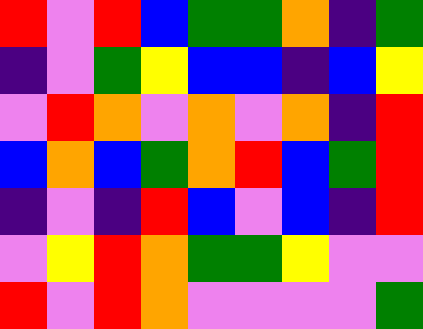[["red", "violet", "red", "blue", "green", "green", "orange", "indigo", "green"], ["indigo", "violet", "green", "yellow", "blue", "blue", "indigo", "blue", "yellow"], ["violet", "red", "orange", "violet", "orange", "violet", "orange", "indigo", "red"], ["blue", "orange", "blue", "green", "orange", "red", "blue", "green", "red"], ["indigo", "violet", "indigo", "red", "blue", "violet", "blue", "indigo", "red"], ["violet", "yellow", "red", "orange", "green", "green", "yellow", "violet", "violet"], ["red", "violet", "red", "orange", "violet", "violet", "violet", "violet", "green"]]